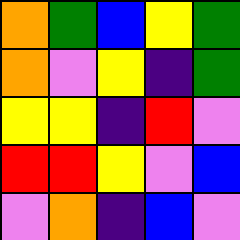[["orange", "green", "blue", "yellow", "green"], ["orange", "violet", "yellow", "indigo", "green"], ["yellow", "yellow", "indigo", "red", "violet"], ["red", "red", "yellow", "violet", "blue"], ["violet", "orange", "indigo", "blue", "violet"]]